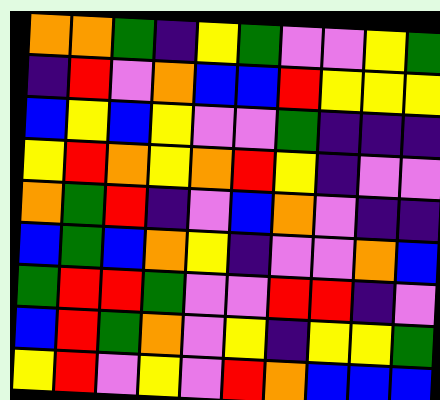[["orange", "orange", "green", "indigo", "yellow", "green", "violet", "violet", "yellow", "green"], ["indigo", "red", "violet", "orange", "blue", "blue", "red", "yellow", "yellow", "yellow"], ["blue", "yellow", "blue", "yellow", "violet", "violet", "green", "indigo", "indigo", "indigo"], ["yellow", "red", "orange", "yellow", "orange", "red", "yellow", "indigo", "violet", "violet"], ["orange", "green", "red", "indigo", "violet", "blue", "orange", "violet", "indigo", "indigo"], ["blue", "green", "blue", "orange", "yellow", "indigo", "violet", "violet", "orange", "blue"], ["green", "red", "red", "green", "violet", "violet", "red", "red", "indigo", "violet"], ["blue", "red", "green", "orange", "violet", "yellow", "indigo", "yellow", "yellow", "green"], ["yellow", "red", "violet", "yellow", "violet", "red", "orange", "blue", "blue", "blue"]]